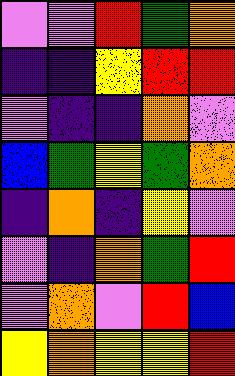[["violet", "violet", "red", "green", "orange"], ["indigo", "indigo", "yellow", "red", "red"], ["violet", "indigo", "indigo", "orange", "violet"], ["blue", "green", "yellow", "green", "orange"], ["indigo", "orange", "indigo", "yellow", "violet"], ["violet", "indigo", "orange", "green", "red"], ["violet", "orange", "violet", "red", "blue"], ["yellow", "orange", "yellow", "yellow", "red"]]